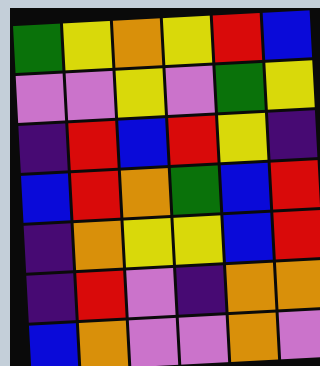[["green", "yellow", "orange", "yellow", "red", "blue"], ["violet", "violet", "yellow", "violet", "green", "yellow"], ["indigo", "red", "blue", "red", "yellow", "indigo"], ["blue", "red", "orange", "green", "blue", "red"], ["indigo", "orange", "yellow", "yellow", "blue", "red"], ["indigo", "red", "violet", "indigo", "orange", "orange"], ["blue", "orange", "violet", "violet", "orange", "violet"]]